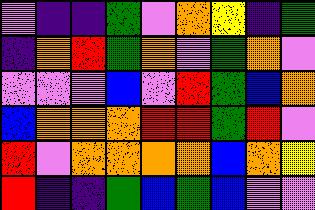[["violet", "indigo", "indigo", "green", "violet", "orange", "yellow", "indigo", "green"], ["indigo", "orange", "red", "green", "orange", "violet", "green", "orange", "violet"], ["violet", "violet", "violet", "blue", "violet", "red", "green", "blue", "orange"], ["blue", "orange", "orange", "orange", "red", "red", "green", "red", "violet"], ["red", "violet", "orange", "orange", "orange", "orange", "blue", "orange", "yellow"], ["red", "indigo", "indigo", "green", "blue", "green", "blue", "violet", "violet"]]